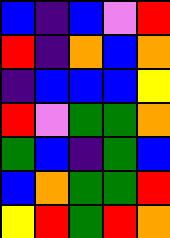[["blue", "indigo", "blue", "violet", "red"], ["red", "indigo", "orange", "blue", "orange"], ["indigo", "blue", "blue", "blue", "yellow"], ["red", "violet", "green", "green", "orange"], ["green", "blue", "indigo", "green", "blue"], ["blue", "orange", "green", "green", "red"], ["yellow", "red", "green", "red", "orange"]]